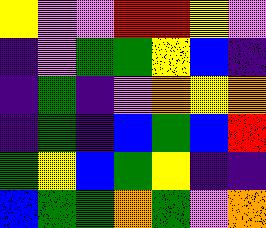[["yellow", "violet", "violet", "red", "red", "yellow", "violet"], ["indigo", "violet", "green", "green", "yellow", "blue", "indigo"], ["indigo", "green", "indigo", "violet", "orange", "yellow", "orange"], ["indigo", "green", "indigo", "blue", "green", "blue", "red"], ["green", "yellow", "blue", "green", "yellow", "indigo", "indigo"], ["blue", "green", "green", "orange", "green", "violet", "orange"]]